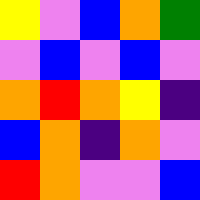[["yellow", "violet", "blue", "orange", "green"], ["violet", "blue", "violet", "blue", "violet"], ["orange", "red", "orange", "yellow", "indigo"], ["blue", "orange", "indigo", "orange", "violet"], ["red", "orange", "violet", "violet", "blue"]]